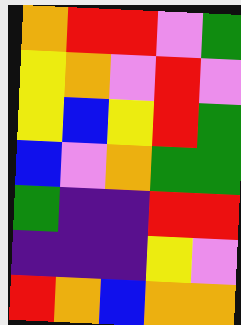[["orange", "red", "red", "violet", "green"], ["yellow", "orange", "violet", "red", "violet"], ["yellow", "blue", "yellow", "red", "green"], ["blue", "violet", "orange", "green", "green"], ["green", "indigo", "indigo", "red", "red"], ["indigo", "indigo", "indigo", "yellow", "violet"], ["red", "orange", "blue", "orange", "orange"]]